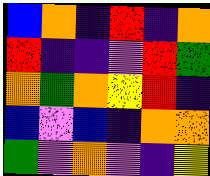[["blue", "orange", "indigo", "red", "indigo", "orange"], ["red", "indigo", "indigo", "violet", "red", "green"], ["orange", "green", "orange", "yellow", "red", "indigo"], ["blue", "violet", "blue", "indigo", "orange", "orange"], ["green", "violet", "orange", "violet", "indigo", "yellow"]]